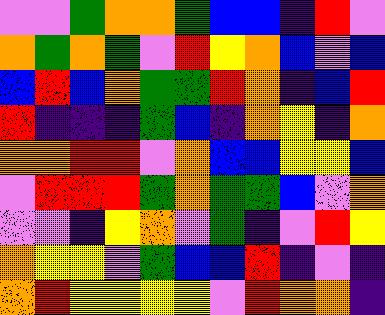[["violet", "violet", "green", "orange", "orange", "green", "blue", "blue", "indigo", "red", "violet"], ["orange", "green", "orange", "green", "violet", "red", "yellow", "orange", "blue", "violet", "blue"], ["blue", "red", "blue", "orange", "green", "green", "red", "orange", "indigo", "blue", "red"], ["red", "indigo", "indigo", "indigo", "green", "blue", "indigo", "orange", "yellow", "indigo", "orange"], ["orange", "orange", "red", "red", "violet", "orange", "blue", "blue", "yellow", "yellow", "blue"], ["violet", "red", "red", "red", "green", "orange", "green", "green", "blue", "violet", "orange"], ["violet", "violet", "indigo", "yellow", "orange", "violet", "green", "indigo", "violet", "red", "yellow"], ["orange", "yellow", "yellow", "violet", "green", "blue", "blue", "red", "indigo", "violet", "indigo"], ["orange", "red", "yellow", "yellow", "yellow", "yellow", "violet", "red", "orange", "orange", "indigo"]]